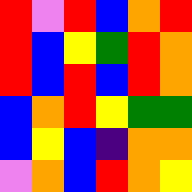[["red", "violet", "red", "blue", "orange", "red"], ["red", "blue", "yellow", "green", "red", "orange"], ["red", "blue", "red", "blue", "red", "orange"], ["blue", "orange", "red", "yellow", "green", "green"], ["blue", "yellow", "blue", "indigo", "orange", "orange"], ["violet", "orange", "blue", "red", "orange", "yellow"]]